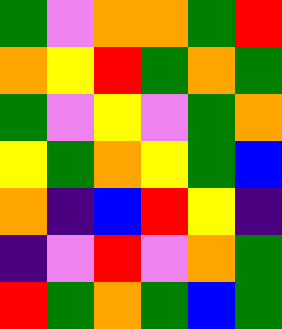[["green", "violet", "orange", "orange", "green", "red"], ["orange", "yellow", "red", "green", "orange", "green"], ["green", "violet", "yellow", "violet", "green", "orange"], ["yellow", "green", "orange", "yellow", "green", "blue"], ["orange", "indigo", "blue", "red", "yellow", "indigo"], ["indigo", "violet", "red", "violet", "orange", "green"], ["red", "green", "orange", "green", "blue", "green"]]